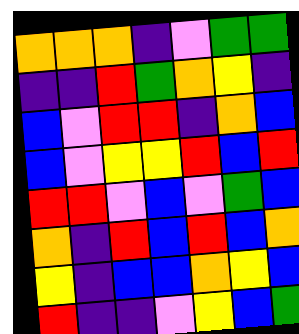[["orange", "orange", "orange", "indigo", "violet", "green", "green"], ["indigo", "indigo", "red", "green", "orange", "yellow", "indigo"], ["blue", "violet", "red", "red", "indigo", "orange", "blue"], ["blue", "violet", "yellow", "yellow", "red", "blue", "red"], ["red", "red", "violet", "blue", "violet", "green", "blue"], ["orange", "indigo", "red", "blue", "red", "blue", "orange"], ["yellow", "indigo", "blue", "blue", "orange", "yellow", "blue"], ["red", "indigo", "indigo", "violet", "yellow", "blue", "green"]]